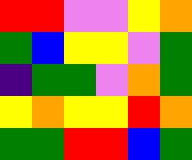[["red", "red", "violet", "violet", "yellow", "orange"], ["green", "blue", "yellow", "yellow", "violet", "green"], ["indigo", "green", "green", "violet", "orange", "green"], ["yellow", "orange", "yellow", "yellow", "red", "orange"], ["green", "green", "red", "red", "blue", "green"]]